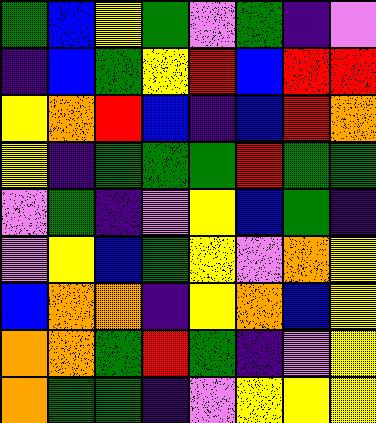[["green", "blue", "yellow", "green", "violet", "green", "indigo", "violet"], ["indigo", "blue", "green", "yellow", "red", "blue", "red", "red"], ["yellow", "orange", "red", "blue", "indigo", "blue", "red", "orange"], ["yellow", "indigo", "green", "green", "green", "red", "green", "green"], ["violet", "green", "indigo", "violet", "yellow", "blue", "green", "indigo"], ["violet", "yellow", "blue", "green", "yellow", "violet", "orange", "yellow"], ["blue", "orange", "orange", "indigo", "yellow", "orange", "blue", "yellow"], ["orange", "orange", "green", "red", "green", "indigo", "violet", "yellow"], ["orange", "green", "green", "indigo", "violet", "yellow", "yellow", "yellow"]]